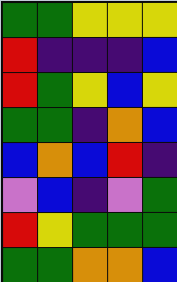[["green", "green", "yellow", "yellow", "yellow"], ["red", "indigo", "indigo", "indigo", "blue"], ["red", "green", "yellow", "blue", "yellow"], ["green", "green", "indigo", "orange", "blue"], ["blue", "orange", "blue", "red", "indigo"], ["violet", "blue", "indigo", "violet", "green"], ["red", "yellow", "green", "green", "green"], ["green", "green", "orange", "orange", "blue"]]